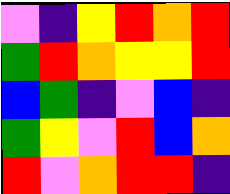[["violet", "indigo", "yellow", "red", "orange", "red"], ["green", "red", "orange", "yellow", "yellow", "red"], ["blue", "green", "indigo", "violet", "blue", "indigo"], ["green", "yellow", "violet", "red", "blue", "orange"], ["red", "violet", "orange", "red", "red", "indigo"]]